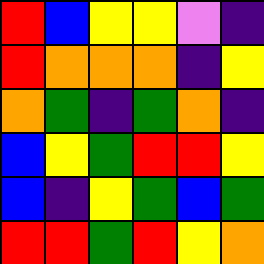[["red", "blue", "yellow", "yellow", "violet", "indigo"], ["red", "orange", "orange", "orange", "indigo", "yellow"], ["orange", "green", "indigo", "green", "orange", "indigo"], ["blue", "yellow", "green", "red", "red", "yellow"], ["blue", "indigo", "yellow", "green", "blue", "green"], ["red", "red", "green", "red", "yellow", "orange"]]